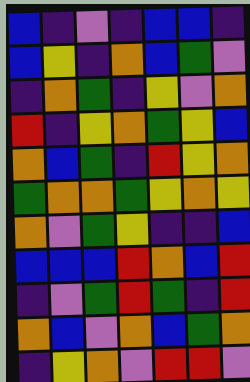[["blue", "indigo", "violet", "indigo", "blue", "blue", "indigo"], ["blue", "yellow", "indigo", "orange", "blue", "green", "violet"], ["indigo", "orange", "green", "indigo", "yellow", "violet", "orange"], ["red", "indigo", "yellow", "orange", "green", "yellow", "blue"], ["orange", "blue", "green", "indigo", "red", "yellow", "orange"], ["green", "orange", "orange", "green", "yellow", "orange", "yellow"], ["orange", "violet", "green", "yellow", "indigo", "indigo", "blue"], ["blue", "blue", "blue", "red", "orange", "blue", "red"], ["indigo", "violet", "green", "red", "green", "indigo", "red"], ["orange", "blue", "violet", "orange", "blue", "green", "orange"], ["indigo", "yellow", "orange", "violet", "red", "red", "violet"]]